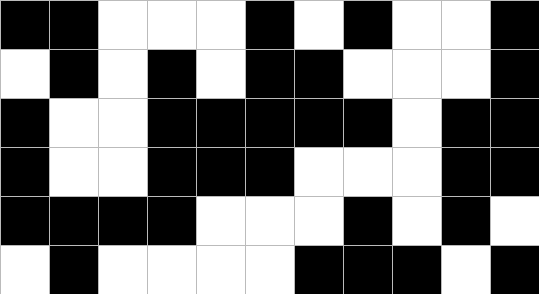[["black", "black", "white", "white", "white", "black", "white", "black", "white", "white", "black"], ["white", "black", "white", "black", "white", "black", "black", "white", "white", "white", "black"], ["black", "white", "white", "black", "black", "black", "black", "black", "white", "black", "black"], ["black", "white", "white", "black", "black", "black", "white", "white", "white", "black", "black"], ["black", "black", "black", "black", "white", "white", "white", "black", "white", "black", "white"], ["white", "black", "white", "white", "white", "white", "black", "black", "black", "white", "black"]]